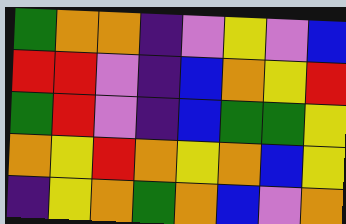[["green", "orange", "orange", "indigo", "violet", "yellow", "violet", "blue"], ["red", "red", "violet", "indigo", "blue", "orange", "yellow", "red"], ["green", "red", "violet", "indigo", "blue", "green", "green", "yellow"], ["orange", "yellow", "red", "orange", "yellow", "orange", "blue", "yellow"], ["indigo", "yellow", "orange", "green", "orange", "blue", "violet", "orange"]]